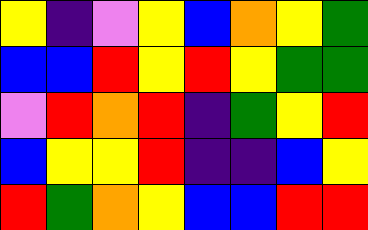[["yellow", "indigo", "violet", "yellow", "blue", "orange", "yellow", "green"], ["blue", "blue", "red", "yellow", "red", "yellow", "green", "green"], ["violet", "red", "orange", "red", "indigo", "green", "yellow", "red"], ["blue", "yellow", "yellow", "red", "indigo", "indigo", "blue", "yellow"], ["red", "green", "orange", "yellow", "blue", "blue", "red", "red"]]